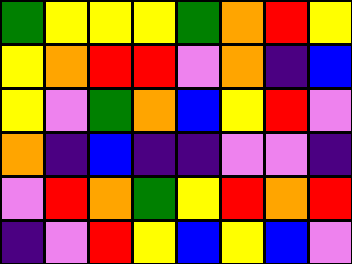[["green", "yellow", "yellow", "yellow", "green", "orange", "red", "yellow"], ["yellow", "orange", "red", "red", "violet", "orange", "indigo", "blue"], ["yellow", "violet", "green", "orange", "blue", "yellow", "red", "violet"], ["orange", "indigo", "blue", "indigo", "indigo", "violet", "violet", "indigo"], ["violet", "red", "orange", "green", "yellow", "red", "orange", "red"], ["indigo", "violet", "red", "yellow", "blue", "yellow", "blue", "violet"]]